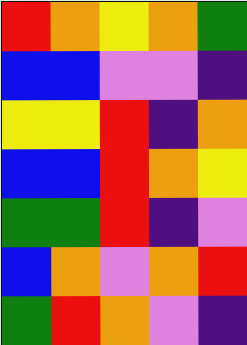[["red", "orange", "yellow", "orange", "green"], ["blue", "blue", "violet", "violet", "indigo"], ["yellow", "yellow", "red", "indigo", "orange"], ["blue", "blue", "red", "orange", "yellow"], ["green", "green", "red", "indigo", "violet"], ["blue", "orange", "violet", "orange", "red"], ["green", "red", "orange", "violet", "indigo"]]